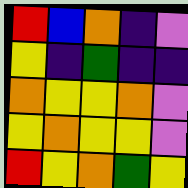[["red", "blue", "orange", "indigo", "violet"], ["yellow", "indigo", "green", "indigo", "indigo"], ["orange", "yellow", "yellow", "orange", "violet"], ["yellow", "orange", "yellow", "yellow", "violet"], ["red", "yellow", "orange", "green", "yellow"]]